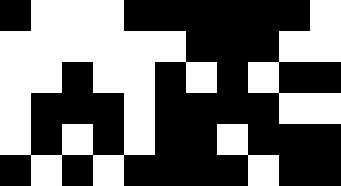[["black", "white", "white", "white", "black", "black", "black", "black", "black", "black", "white"], ["white", "white", "white", "white", "white", "white", "black", "black", "black", "white", "white"], ["white", "white", "black", "white", "white", "black", "white", "black", "white", "black", "black"], ["white", "black", "black", "black", "white", "black", "black", "black", "black", "white", "white"], ["white", "black", "white", "black", "white", "black", "black", "white", "black", "black", "black"], ["black", "white", "black", "white", "black", "black", "black", "black", "white", "black", "black"]]